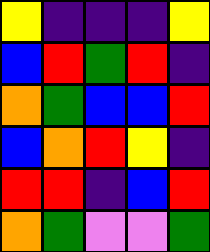[["yellow", "indigo", "indigo", "indigo", "yellow"], ["blue", "red", "green", "red", "indigo"], ["orange", "green", "blue", "blue", "red"], ["blue", "orange", "red", "yellow", "indigo"], ["red", "red", "indigo", "blue", "red"], ["orange", "green", "violet", "violet", "green"]]